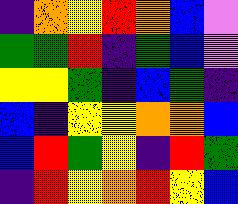[["indigo", "orange", "yellow", "red", "orange", "blue", "violet"], ["green", "green", "red", "indigo", "green", "blue", "violet"], ["yellow", "yellow", "green", "indigo", "blue", "green", "indigo"], ["blue", "indigo", "yellow", "yellow", "orange", "orange", "blue"], ["blue", "red", "green", "yellow", "indigo", "red", "green"], ["indigo", "red", "yellow", "orange", "red", "yellow", "blue"]]